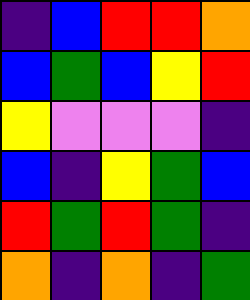[["indigo", "blue", "red", "red", "orange"], ["blue", "green", "blue", "yellow", "red"], ["yellow", "violet", "violet", "violet", "indigo"], ["blue", "indigo", "yellow", "green", "blue"], ["red", "green", "red", "green", "indigo"], ["orange", "indigo", "orange", "indigo", "green"]]